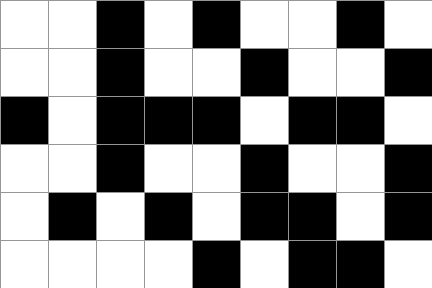[["white", "white", "black", "white", "black", "white", "white", "black", "white"], ["white", "white", "black", "white", "white", "black", "white", "white", "black"], ["black", "white", "black", "black", "black", "white", "black", "black", "white"], ["white", "white", "black", "white", "white", "black", "white", "white", "black"], ["white", "black", "white", "black", "white", "black", "black", "white", "black"], ["white", "white", "white", "white", "black", "white", "black", "black", "white"]]